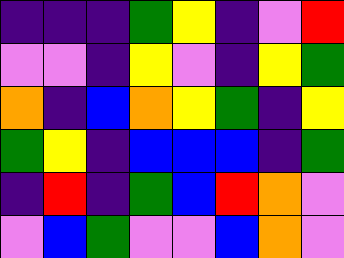[["indigo", "indigo", "indigo", "green", "yellow", "indigo", "violet", "red"], ["violet", "violet", "indigo", "yellow", "violet", "indigo", "yellow", "green"], ["orange", "indigo", "blue", "orange", "yellow", "green", "indigo", "yellow"], ["green", "yellow", "indigo", "blue", "blue", "blue", "indigo", "green"], ["indigo", "red", "indigo", "green", "blue", "red", "orange", "violet"], ["violet", "blue", "green", "violet", "violet", "blue", "orange", "violet"]]